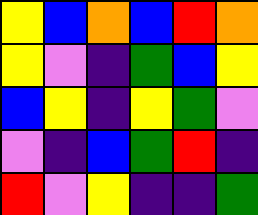[["yellow", "blue", "orange", "blue", "red", "orange"], ["yellow", "violet", "indigo", "green", "blue", "yellow"], ["blue", "yellow", "indigo", "yellow", "green", "violet"], ["violet", "indigo", "blue", "green", "red", "indigo"], ["red", "violet", "yellow", "indigo", "indigo", "green"]]